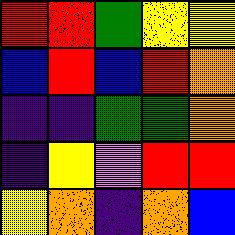[["red", "red", "green", "yellow", "yellow"], ["blue", "red", "blue", "red", "orange"], ["indigo", "indigo", "green", "green", "orange"], ["indigo", "yellow", "violet", "red", "red"], ["yellow", "orange", "indigo", "orange", "blue"]]